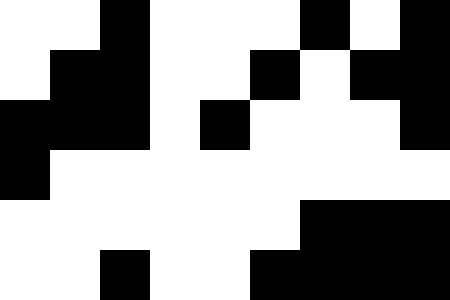[["white", "white", "black", "white", "white", "white", "black", "white", "black"], ["white", "black", "black", "white", "white", "black", "white", "black", "black"], ["black", "black", "black", "white", "black", "white", "white", "white", "black"], ["black", "white", "white", "white", "white", "white", "white", "white", "white"], ["white", "white", "white", "white", "white", "white", "black", "black", "black"], ["white", "white", "black", "white", "white", "black", "black", "black", "black"]]